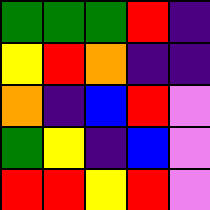[["green", "green", "green", "red", "indigo"], ["yellow", "red", "orange", "indigo", "indigo"], ["orange", "indigo", "blue", "red", "violet"], ["green", "yellow", "indigo", "blue", "violet"], ["red", "red", "yellow", "red", "violet"]]